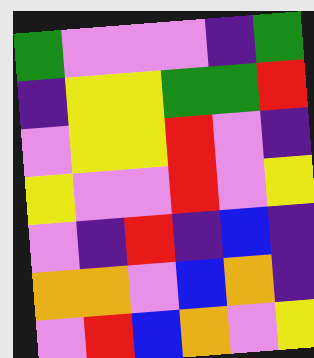[["green", "violet", "violet", "violet", "indigo", "green"], ["indigo", "yellow", "yellow", "green", "green", "red"], ["violet", "yellow", "yellow", "red", "violet", "indigo"], ["yellow", "violet", "violet", "red", "violet", "yellow"], ["violet", "indigo", "red", "indigo", "blue", "indigo"], ["orange", "orange", "violet", "blue", "orange", "indigo"], ["violet", "red", "blue", "orange", "violet", "yellow"]]